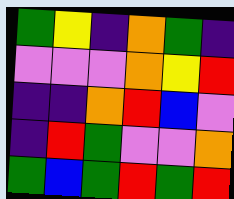[["green", "yellow", "indigo", "orange", "green", "indigo"], ["violet", "violet", "violet", "orange", "yellow", "red"], ["indigo", "indigo", "orange", "red", "blue", "violet"], ["indigo", "red", "green", "violet", "violet", "orange"], ["green", "blue", "green", "red", "green", "red"]]